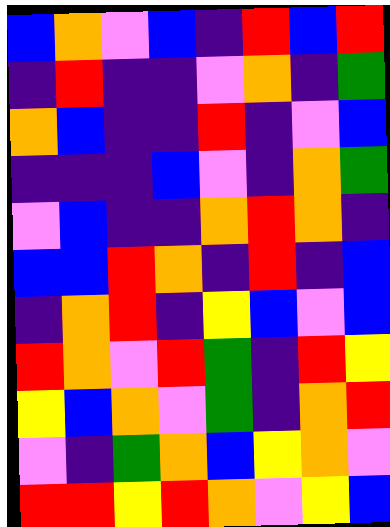[["blue", "orange", "violet", "blue", "indigo", "red", "blue", "red"], ["indigo", "red", "indigo", "indigo", "violet", "orange", "indigo", "green"], ["orange", "blue", "indigo", "indigo", "red", "indigo", "violet", "blue"], ["indigo", "indigo", "indigo", "blue", "violet", "indigo", "orange", "green"], ["violet", "blue", "indigo", "indigo", "orange", "red", "orange", "indigo"], ["blue", "blue", "red", "orange", "indigo", "red", "indigo", "blue"], ["indigo", "orange", "red", "indigo", "yellow", "blue", "violet", "blue"], ["red", "orange", "violet", "red", "green", "indigo", "red", "yellow"], ["yellow", "blue", "orange", "violet", "green", "indigo", "orange", "red"], ["violet", "indigo", "green", "orange", "blue", "yellow", "orange", "violet"], ["red", "red", "yellow", "red", "orange", "violet", "yellow", "blue"]]